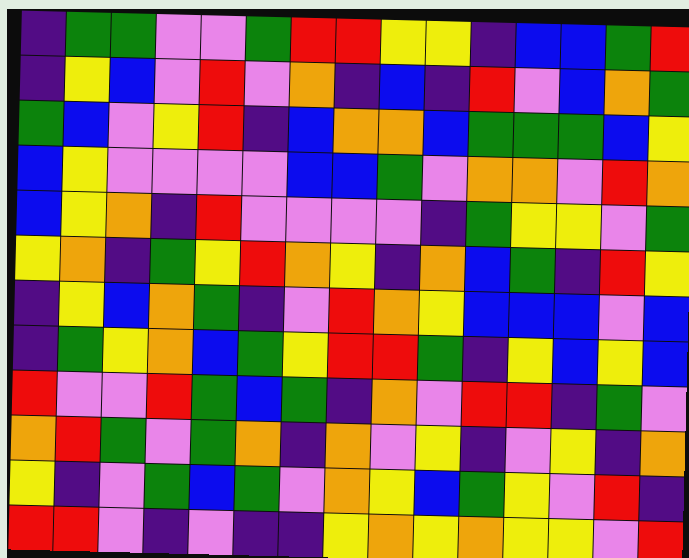[["indigo", "green", "green", "violet", "violet", "green", "red", "red", "yellow", "yellow", "indigo", "blue", "blue", "green", "red"], ["indigo", "yellow", "blue", "violet", "red", "violet", "orange", "indigo", "blue", "indigo", "red", "violet", "blue", "orange", "green"], ["green", "blue", "violet", "yellow", "red", "indigo", "blue", "orange", "orange", "blue", "green", "green", "green", "blue", "yellow"], ["blue", "yellow", "violet", "violet", "violet", "violet", "blue", "blue", "green", "violet", "orange", "orange", "violet", "red", "orange"], ["blue", "yellow", "orange", "indigo", "red", "violet", "violet", "violet", "violet", "indigo", "green", "yellow", "yellow", "violet", "green"], ["yellow", "orange", "indigo", "green", "yellow", "red", "orange", "yellow", "indigo", "orange", "blue", "green", "indigo", "red", "yellow"], ["indigo", "yellow", "blue", "orange", "green", "indigo", "violet", "red", "orange", "yellow", "blue", "blue", "blue", "violet", "blue"], ["indigo", "green", "yellow", "orange", "blue", "green", "yellow", "red", "red", "green", "indigo", "yellow", "blue", "yellow", "blue"], ["red", "violet", "violet", "red", "green", "blue", "green", "indigo", "orange", "violet", "red", "red", "indigo", "green", "violet"], ["orange", "red", "green", "violet", "green", "orange", "indigo", "orange", "violet", "yellow", "indigo", "violet", "yellow", "indigo", "orange"], ["yellow", "indigo", "violet", "green", "blue", "green", "violet", "orange", "yellow", "blue", "green", "yellow", "violet", "red", "indigo"], ["red", "red", "violet", "indigo", "violet", "indigo", "indigo", "yellow", "orange", "yellow", "orange", "yellow", "yellow", "violet", "red"]]